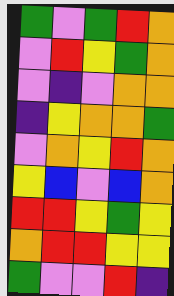[["green", "violet", "green", "red", "orange"], ["violet", "red", "yellow", "green", "orange"], ["violet", "indigo", "violet", "orange", "orange"], ["indigo", "yellow", "orange", "orange", "green"], ["violet", "orange", "yellow", "red", "orange"], ["yellow", "blue", "violet", "blue", "orange"], ["red", "red", "yellow", "green", "yellow"], ["orange", "red", "red", "yellow", "yellow"], ["green", "violet", "violet", "red", "indigo"]]